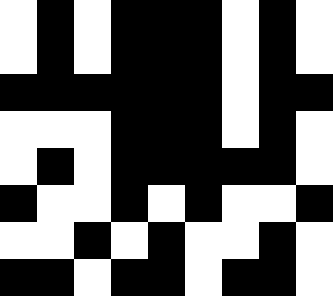[["white", "black", "white", "black", "black", "black", "white", "black", "white"], ["white", "black", "white", "black", "black", "black", "white", "black", "white"], ["black", "black", "black", "black", "black", "black", "white", "black", "black"], ["white", "white", "white", "black", "black", "black", "white", "black", "white"], ["white", "black", "white", "black", "black", "black", "black", "black", "white"], ["black", "white", "white", "black", "white", "black", "white", "white", "black"], ["white", "white", "black", "white", "black", "white", "white", "black", "white"], ["black", "black", "white", "black", "black", "white", "black", "black", "white"]]